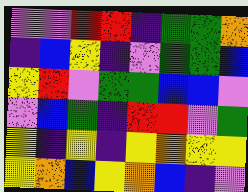[["violet", "violet", "red", "red", "indigo", "green", "green", "orange"], ["indigo", "blue", "yellow", "indigo", "violet", "green", "green", "blue"], ["yellow", "red", "violet", "green", "green", "blue", "blue", "violet"], ["violet", "blue", "green", "indigo", "red", "red", "violet", "green"], ["yellow", "indigo", "yellow", "indigo", "yellow", "orange", "yellow", "yellow"], ["yellow", "orange", "blue", "yellow", "orange", "blue", "indigo", "violet"]]